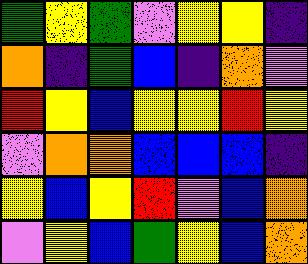[["green", "yellow", "green", "violet", "yellow", "yellow", "indigo"], ["orange", "indigo", "green", "blue", "indigo", "orange", "violet"], ["red", "yellow", "blue", "yellow", "yellow", "red", "yellow"], ["violet", "orange", "orange", "blue", "blue", "blue", "indigo"], ["yellow", "blue", "yellow", "red", "violet", "blue", "orange"], ["violet", "yellow", "blue", "green", "yellow", "blue", "orange"]]